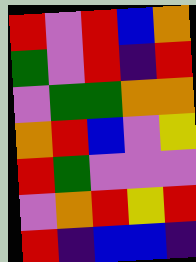[["red", "violet", "red", "blue", "orange"], ["green", "violet", "red", "indigo", "red"], ["violet", "green", "green", "orange", "orange"], ["orange", "red", "blue", "violet", "yellow"], ["red", "green", "violet", "violet", "violet"], ["violet", "orange", "red", "yellow", "red"], ["red", "indigo", "blue", "blue", "indigo"]]